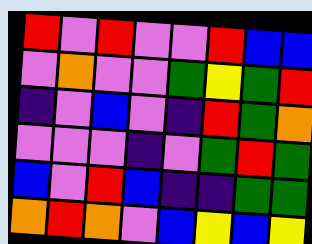[["red", "violet", "red", "violet", "violet", "red", "blue", "blue"], ["violet", "orange", "violet", "violet", "green", "yellow", "green", "red"], ["indigo", "violet", "blue", "violet", "indigo", "red", "green", "orange"], ["violet", "violet", "violet", "indigo", "violet", "green", "red", "green"], ["blue", "violet", "red", "blue", "indigo", "indigo", "green", "green"], ["orange", "red", "orange", "violet", "blue", "yellow", "blue", "yellow"]]